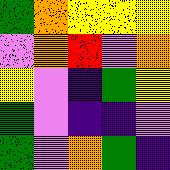[["green", "orange", "yellow", "yellow", "yellow"], ["violet", "orange", "red", "violet", "orange"], ["yellow", "violet", "indigo", "green", "yellow"], ["green", "violet", "indigo", "indigo", "violet"], ["green", "violet", "orange", "green", "indigo"]]